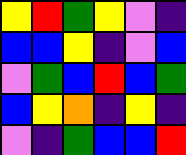[["yellow", "red", "green", "yellow", "violet", "indigo"], ["blue", "blue", "yellow", "indigo", "violet", "blue"], ["violet", "green", "blue", "red", "blue", "green"], ["blue", "yellow", "orange", "indigo", "yellow", "indigo"], ["violet", "indigo", "green", "blue", "blue", "red"]]